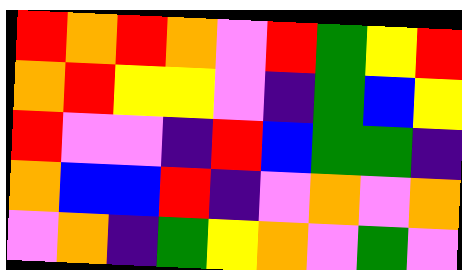[["red", "orange", "red", "orange", "violet", "red", "green", "yellow", "red"], ["orange", "red", "yellow", "yellow", "violet", "indigo", "green", "blue", "yellow"], ["red", "violet", "violet", "indigo", "red", "blue", "green", "green", "indigo"], ["orange", "blue", "blue", "red", "indigo", "violet", "orange", "violet", "orange"], ["violet", "orange", "indigo", "green", "yellow", "orange", "violet", "green", "violet"]]